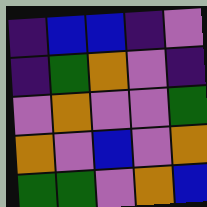[["indigo", "blue", "blue", "indigo", "violet"], ["indigo", "green", "orange", "violet", "indigo"], ["violet", "orange", "violet", "violet", "green"], ["orange", "violet", "blue", "violet", "orange"], ["green", "green", "violet", "orange", "blue"]]